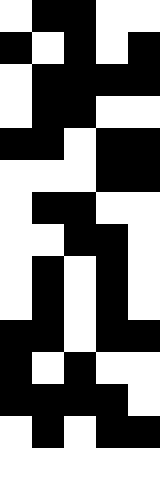[["white", "black", "black", "white", "white"], ["black", "white", "black", "white", "black"], ["white", "black", "black", "black", "black"], ["white", "black", "black", "white", "white"], ["black", "black", "white", "black", "black"], ["white", "white", "white", "black", "black"], ["white", "black", "black", "white", "white"], ["white", "white", "black", "black", "white"], ["white", "black", "white", "black", "white"], ["white", "black", "white", "black", "white"], ["black", "black", "white", "black", "black"], ["black", "white", "black", "white", "white"], ["black", "black", "black", "black", "white"], ["white", "black", "white", "black", "black"], ["white", "white", "white", "white", "white"]]